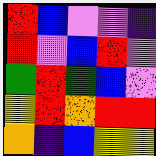[["red", "blue", "violet", "violet", "indigo"], ["red", "violet", "blue", "red", "violet"], ["green", "red", "green", "blue", "violet"], ["yellow", "red", "orange", "red", "red"], ["orange", "indigo", "blue", "yellow", "yellow"]]